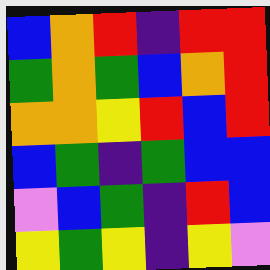[["blue", "orange", "red", "indigo", "red", "red"], ["green", "orange", "green", "blue", "orange", "red"], ["orange", "orange", "yellow", "red", "blue", "red"], ["blue", "green", "indigo", "green", "blue", "blue"], ["violet", "blue", "green", "indigo", "red", "blue"], ["yellow", "green", "yellow", "indigo", "yellow", "violet"]]